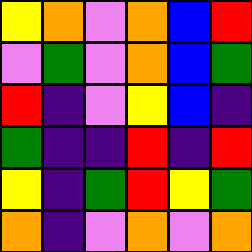[["yellow", "orange", "violet", "orange", "blue", "red"], ["violet", "green", "violet", "orange", "blue", "green"], ["red", "indigo", "violet", "yellow", "blue", "indigo"], ["green", "indigo", "indigo", "red", "indigo", "red"], ["yellow", "indigo", "green", "red", "yellow", "green"], ["orange", "indigo", "violet", "orange", "violet", "orange"]]